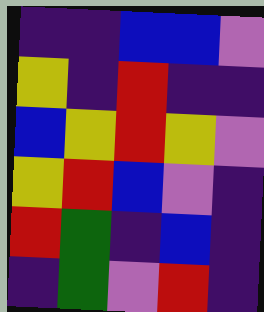[["indigo", "indigo", "blue", "blue", "violet"], ["yellow", "indigo", "red", "indigo", "indigo"], ["blue", "yellow", "red", "yellow", "violet"], ["yellow", "red", "blue", "violet", "indigo"], ["red", "green", "indigo", "blue", "indigo"], ["indigo", "green", "violet", "red", "indigo"]]